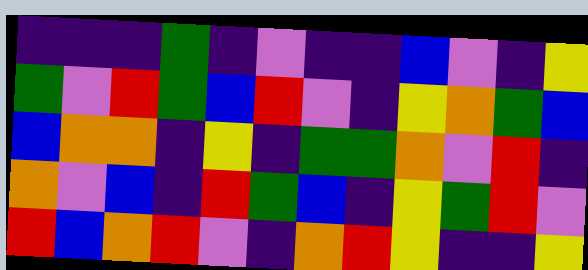[["indigo", "indigo", "indigo", "green", "indigo", "violet", "indigo", "indigo", "blue", "violet", "indigo", "yellow"], ["green", "violet", "red", "green", "blue", "red", "violet", "indigo", "yellow", "orange", "green", "blue"], ["blue", "orange", "orange", "indigo", "yellow", "indigo", "green", "green", "orange", "violet", "red", "indigo"], ["orange", "violet", "blue", "indigo", "red", "green", "blue", "indigo", "yellow", "green", "red", "violet"], ["red", "blue", "orange", "red", "violet", "indigo", "orange", "red", "yellow", "indigo", "indigo", "yellow"]]